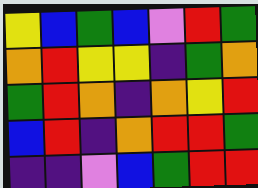[["yellow", "blue", "green", "blue", "violet", "red", "green"], ["orange", "red", "yellow", "yellow", "indigo", "green", "orange"], ["green", "red", "orange", "indigo", "orange", "yellow", "red"], ["blue", "red", "indigo", "orange", "red", "red", "green"], ["indigo", "indigo", "violet", "blue", "green", "red", "red"]]